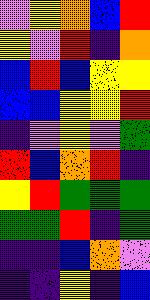[["violet", "yellow", "orange", "blue", "red"], ["yellow", "violet", "red", "indigo", "orange"], ["blue", "red", "blue", "yellow", "yellow"], ["blue", "blue", "yellow", "yellow", "red"], ["indigo", "violet", "yellow", "violet", "green"], ["red", "blue", "orange", "red", "indigo"], ["yellow", "red", "green", "green", "green"], ["green", "green", "red", "indigo", "green"], ["indigo", "indigo", "blue", "orange", "violet"], ["indigo", "indigo", "yellow", "indigo", "blue"]]